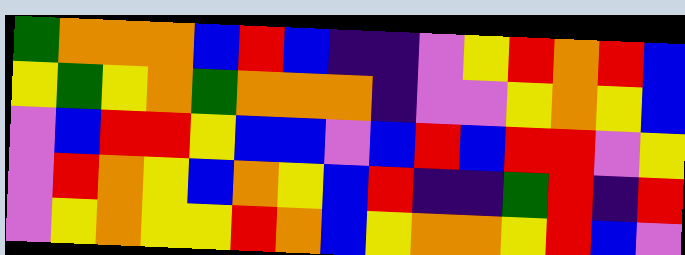[["green", "orange", "orange", "orange", "blue", "red", "blue", "indigo", "indigo", "violet", "yellow", "red", "orange", "red", "blue"], ["yellow", "green", "yellow", "orange", "green", "orange", "orange", "orange", "indigo", "violet", "violet", "yellow", "orange", "yellow", "blue"], ["violet", "blue", "red", "red", "yellow", "blue", "blue", "violet", "blue", "red", "blue", "red", "red", "violet", "yellow"], ["violet", "red", "orange", "yellow", "blue", "orange", "yellow", "blue", "red", "indigo", "indigo", "green", "red", "indigo", "red"], ["violet", "yellow", "orange", "yellow", "yellow", "red", "orange", "blue", "yellow", "orange", "orange", "yellow", "red", "blue", "violet"]]